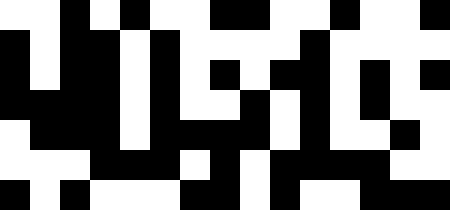[["white", "white", "black", "white", "black", "white", "white", "black", "black", "white", "white", "black", "white", "white", "black"], ["black", "white", "black", "black", "white", "black", "white", "white", "white", "white", "black", "white", "white", "white", "white"], ["black", "white", "black", "black", "white", "black", "white", "black", "white", "black", "black", "white", "black", "white", "black"], ["black", "black", "black", "black", "white", "black", "white", "white", "black", "white", "black", "white", "black", "white", "white"], ["white", "black", "black", "black", "white", "black", "black", "black", "black", "white", "black", "white", "white", "black", "white"], ["white", "white", "white", "black", "black", "black", "white", "black", "white", "black", "black", "black", "black", "white", "white"], ["black", "white", "black", "white", "white", "white", "black", "black", "white", "black", "white", "white", "black", "black", "black"]]